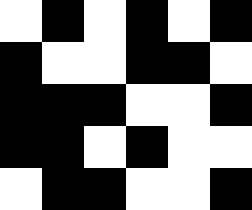[["white", "black", "white", "black", "white", "black"], ["black", "white", "white", "black", "black", "white"], ["black", "black", "black", "white", "white", "black"], ["black", "black", "white", "black", "white", "white"], ["white", "black", "black", "white", "white", "black"]]